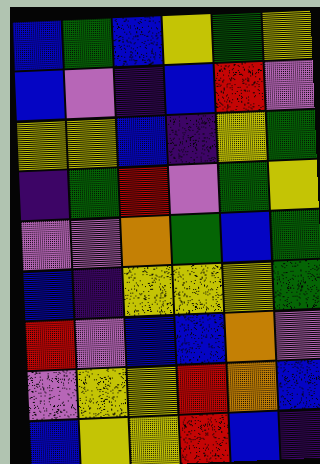[["blue", "green", "blue", "yellow", "green", "yellow"], ["blue", "violet", "indigo", "blue", "red", "violet"], ["yellow", "yellow", "blue", "indigo", "yellow", "green"], ["indigo", "green", "red", "violet", "green", "yellow"], ["violet", "violet", "orange", "green", "blue", "green"], ["blue", "indigo", "yellow", "yellow", "yellow", "green"], ["red", "violet", "blue", "blue", "orange", "violet"], ["violet", "yellow", "yellow", "red", "orange", "blue"], ["blue", "yellow", "yellow", "red", "blue", "indigo"]]